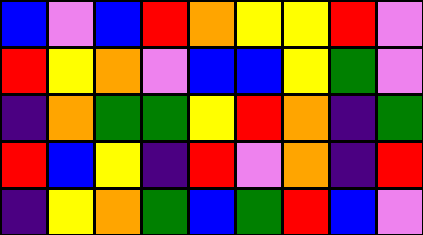[["blue", "violet", "blue", "red", "orange", "yellow", "yellow", "red", "violet"], ["red", "yellow", "orange", "violet", "blue", "blue", "yellow", "green", "violet"], ["indigo", "orange", "green", "green", "yellow", "red", "orange", "indigo", "green"], ["red", "blue", "yellow", "indigo", "red", "violet", "orange", "indigo", "red"], ["indigo", "yellow", "orange", "green", "blue", "green", "red", "blue", "violet"]]